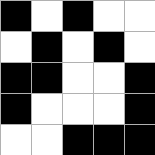[["black", "white", "black", "white", "white"], ["white", "black", "white", "black", "white"], ["black", "black", "white", "white", "black"], ["black", "white", "white", "white", "black"], ["white", "white", "black", "black", "black"]]